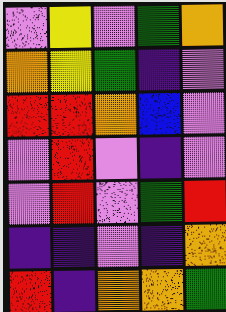[["violet", "yellow", "violet", "green", "orange"], ["orange", "yellow", "green", "indigo", "violet"], ["red", "red", "orange", "blue", "violet"], ["violet", "red", "violet", "indigo", "violet"], ["violet", "red", "violet", "green", "red"], ["indigo", "indigo", "violet", "indigo", "orange"], ["red", "indigo", "orange", "orange", "green"]]